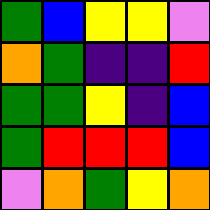[["green", "blue", "yellow", "yellow", "violet"], ["orange", "green", "indigo", "indigo", "red"], ["green", "green", "yellow", "indigo", "blue"], ["green", "red", "red", "red", "blue"], ["violet", "orange", "green", "yellow", "orange"]]